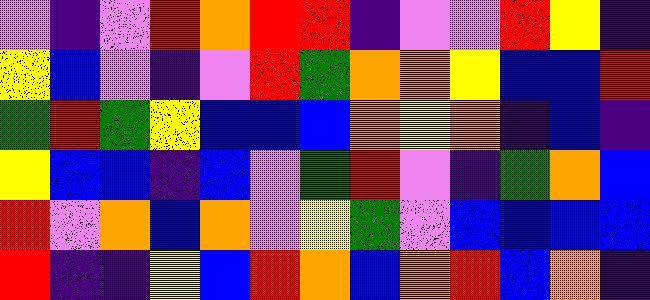[["violet", "indigo", "violet", "red", "orange", "red", "red", "indigo", "violet", "violet", "red", "yellow", "indigo"], ["yellow", "blue", "violet", "indigo", "violet", "red", "green", "orange", "orange", "yellow", "blue", "blue", "red"], ["green", "red", "green", "yellow", "blue", "blue", "blue", "orange", "yellow", "orange", "indigo", "blue", "indigo"], ["yellow", "blue", "blue", "indigo", "blue", "violet", "green", "red", "violet", "indigo", "green", "orange", "blue"], ["red", "violet", "orange", "blue", "orange", "violet", "yellow", "green", "violet", "blue", "blue", "blue", "blue"], ["red", "indigo", "indigo", "yellow", "blue", "red", "orange", "blue", "orange", "red", "blue", "orange", "indigo"]]